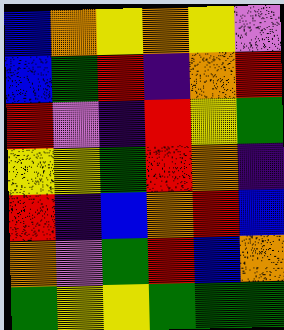[["blue", "orange", "yellow", "orange", "yellow", "violet"], ["blue", "green", "red", "indigo", "orange", "red"], ["red", "violet", "indigo", "red", "yellow", "green"], ["yellow", "yellow", "green", "red", "orange", "indigo"], ["red", "indigo", "blue", "orange", "red", "blue"], ["orange", "violet", "green", "red", "blue", "orange"], ["green", "yellow", "yellow", "green", "green", "green"]]